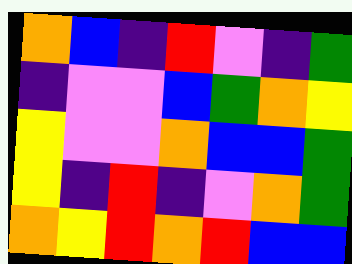[["orange", "blue", "indigo", "red", "violet", "indigo", "green"], ["indigo", "violet", "violet", "blue", "green", "orange", "yellow"], ["yellow", "violet", "violet", "orange", "blue", "blue", "green"], ["yellow", "indigo", "red", "indigo", "violet", "orange", "green"], ["orange", "yellow", "red", "orange", "red", "blue", "blue"]]